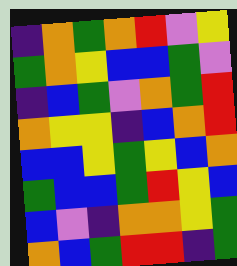[["indigo", "orange", "green", "orange", "red", "violet", "yellow"], ["green", "orange", "yellow", "blue", "blue", "green", "violet"], ["indigo", "blue", "green", "violet", "orange", "green", "red"], ["orange", "yellow", "yellow", "indigo", "blue", "orange", "red"], ["blue", "blue", "yellow", "green", "yellow", "blue", "orange"], ["green", "blue", "blue", "green", "red", "yellow", "blue"], ["blue", "violet", "indigo", "orange", "orange", "yellow", "green"], ["orange", "blue", "green", "red", "red", "indigo", "green"]]